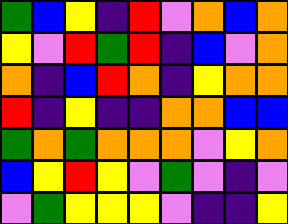[["green", "blue", "yellow", "indigo", "red", "violet", "orange", "blue", "orange"], ["yellow", "violet", "red", "green", "red", "indigo", "blue", "violet", "orange"], ["orange", "indigo", "blue", "red", "orange", "indigo", "yellow", "orange", "orange"], ["red", "indigo", "yellow", "indigo", "indigo", "orange", "orange", "blue", "blue"], ["green", "orange", "green", "orange", "orange", "orange", "violet", "yellow", "orange"], ["blue", "yellow", "red", "yellow", "violet", "green", "violet", "indigo", "violet"], ["violet", "green", "yellow", "yellow", "yellow", "violet", "indigo", "indigo", "yellow"]]